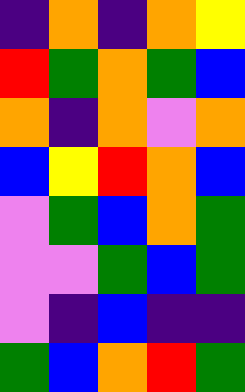[["indigo", "orange", "indigo", "orange", "yellow"], ["red", "green", "orange", "green", "blue"], ["orange", "indigo", "orange", "violet", "orange"], ["blue", "yellow", "red", "orange", "blue"], ["violet", "green", "blue", "orange", "green"], ["violet", "violet", "green", "blue", "green"], ["violet", "indigo", "blue", "indigo", "indigo"], ["green", "blue", "orange", "red", "green"]]